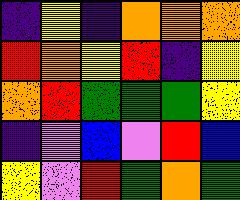[["indigo", "yellow", "indigo", "orange", "orange", "orange"], ["red", "orange", "yellow", "red", "indigo", "yellow"], ["orange", "red", "green", "green", "green", "yellow"], ["indigo", "violet", "blue", "violet", "red", "blue"], ["yellow", "violet", "red", "green", "orange", "green"]]